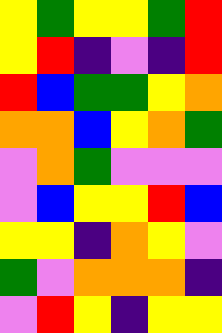[["yellow", "green", "yellow", "yellow", "green", "red"], ["yellow", "red", "indigo", "violet", "indigo", "red"], ["red", "blue", "green", "green", "yellow", "orange"], ["orange", "orange", "blue", "yellow", "orange", "green"], ["violet", "orange", "green", "violet", "violet", "violet"], ["violet", "blue", "yellow", "yellow", "red", "blue"], ["yellow", "yellow", "indigo", "orange", "yellow", "violet"], ["green", "violet", "orange", "orange", "orange", "indigo"], ["violet", "red", "yellow", "indigo", "yellow", "yellow"]]